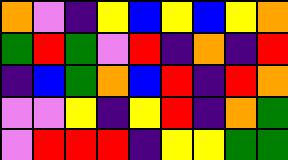[["orange", "violet", "indigo", "yellow", "blue", "yellow", "blue", "yellow", "orange"], ["green", "red", "green", "violet", "red", "indigo", "orange", "indigo", "red"], ["indigo", "blue", "green", "orange", "blue", "red", "indigo", "red", "orange"], ["violet", "violet", "yellow", "indigo", "yellow", "red", "indigo", "orange", "green"], ["violet", "red", "red", "red", "indigo", "yellow", "yellow", "green", "green"]]